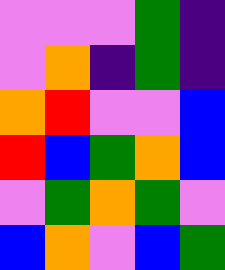[["violet", "violet", "violet", "green", "indigo"], ["violet", "orange", "indigo", "green", "indigo"], ["orange", "red", "violet", "violet", "blue"], ["red", "blue", "green", "orange", "blue"], ["violet", "green", "orange", "green", "violet"], ["blue", "orange", "violet", "blue", "green"]]